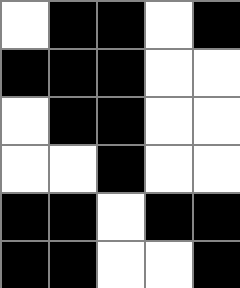[["white", "black", "black", "white", "black"], ["black", "black", "black", "white", "white"], ["white", "black", "black", "white", "white"], ["white", "white", "black", "white", "white"], ["black", "black", "white", "black", "black"], ["black", "black", "white", "white", "black"]]